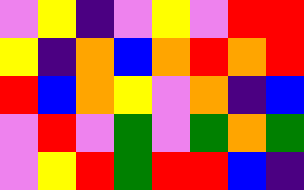[["violet", "yellow", "indigo", "violet", "yellow", "violet", "red", "red"], ["yellow", "indigo", "orange", "blue", "orange", "red", "orange", "red"], ["red", "blue", "orange", "yellow", "violet", "orange", "indigo", "blue"], ["violet", "red", "violet", "green", "violet", "green", "orange", "green"], ["violet", "yellow", "red", "green", "red", "red", "blue", "indigo"]]